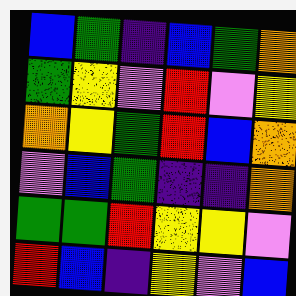[["blue", "green", "indigo", "blue", "green", "orange"], ["green", "yellow", "violet", "red", "violet", "yellow"], ["orange", "yellow", "green", "red", "blue", "orange"], ["violet", "blue", "green", "indigo", "indigo", "orange"], ["green", "green", "red", "yellow", "yellow", "violet"], ["red", "blue", "indigo", "yellow", "violet", "blue"]]